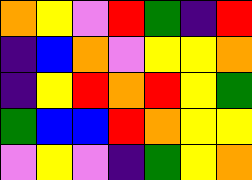[["orange", "yellow", "violet", "red", "green", "indigo", "red"], ["indigo", "blue", "orange", "violet", "yellow", "yellow", "orange"], ["indigo", "yellow", "red", "orange", "red", "yellow", "green"], ["green", "blue", "blue", "red", "orange", "yellow", "yellow"], ["violet", "yellow", "violet", "indigo", "green", "yellow", "orange"]]